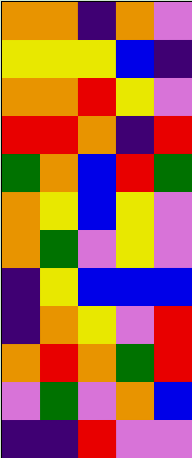[["orange", "orange", "indigo", "orange", "violet"], ["yellow", "yellow", "yellow", "blue", "indigo"], ["orange", "orange", "red", "yellow", "violet"], ["red", "red", "orange", "indigo", "red"], ["green", "orange", "blue", "red", "green"], ["orange", "yellow", "blue", "yellow", "violet"], ["orange", "green", "violet", "yellow", "violet"], ["indigo", "yellow", "blue", "blue", "blue"], ["indigo", "orange", "yellow", "violet", "red"], ["orange", "red", "orange", "green", "red"], ["violet", "green", "violet", "orange", "blue"], ["indigo", "indigo", "red", "violet", "violet"]]